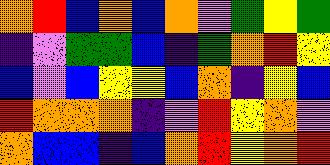[["orange", "red", "blue", "orange", "blue", "orange", "violet", "green", "yellow", "green"], ["indigo", "violet", "green", "green", "blue", "indigo", "green", "orange", "red", "yellow"], ["blue", "violet", "blue", "yellow", "yellow", "blue", "orange", "indigo", "yellow", "blue"], ["red", "orange", "orange", "orange", "indigo", "violet", "red", "yellow", "orange", "violet"], ["orange", "blue", "blue", "indigo", "blue", "orange", "red", "yellow", "orange", "red"]]